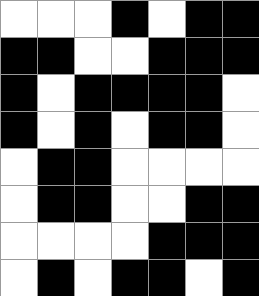[["white", "white", "white", "black", "white", "black", "black"], ["black", "black", "white", "white", "black", "black", "black"], ["black", "white", "black", "black", "black", "black", "white"], ["black", "white", "black", "white", "black", "black", "white"], ["white", "black", "black", "white", "white", "white", "white"], ["white", "black", "black", "white", "white", "black", "black"], ["white", "white", "white", "white", "black", "black", "black"], ["white", "black", "white", "black", "black", "white", "black"]]